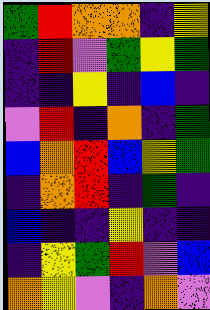[["green", "red", "orange", "orange", "indigo", "yellow"], ["indigo", "red", "violet", "green", "yellow", "green"], ["indigo", "indigo", "yellow", "indigo", "blue", "indigo"], ["violet", "red", "indigo", "orange", "indigo", "green"], ["blue", "orange", "red", "blue", "yellow", "green"], ["indigo", "orange", "red", "indigo", "green", "indigo"], ["blue", "indigo", "indigo", "yellow", "indigo", "indigo"], ["indigo", "yellow", "green", "red", "violet", "blue"], ["orange", "yellow", "violet", "indigo", "orange", "violet"]]